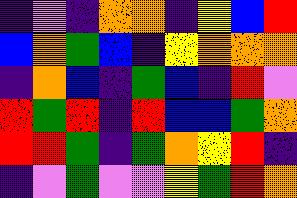[["indigo", "violet", "indigo", "orange", "orange", "indigo", "yellow", "blue", "red"], ["blue", "orange", "green", "blue", "indigo", "yellow", "orange", "orange", "orange"], ["indigo", "orange", "blue", "indigo", "green", "blue", "indigo", "red", "violet"], ["red", "green", "red", "indigo", "red", "blue", "blue", "green", "orange"], ["red", "red", "green", "indigo", "green", "orange", "yellow", "red", "indigo"], ["indigo", "violet", "green", "violet", "violet", "yellow", "green", "red", "orange"]]